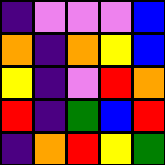[["indigo", "violet", "violet", "violet", "blue"], ["orange", "indigo", "orange", "yellow", "blue"], ["yellow", "indigo", "violet", "red", "orange"], ["red", "indigo", "green", "blue", "red"], ["indigo", "orange", "red", "yellow", "green"]]